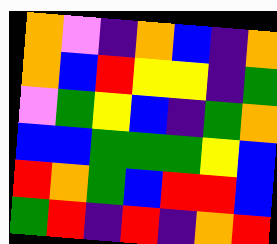[["orange", "violet", "indigo", "orange", "blue", "indigo", "orange"], ["orange", "blue", "red", "yellow", "yellow", "indigo", "green"], ["violet", "green", "yellow", "blue", "indigo", "green", "orange"], ["blue", "blue", "green", "green", "green", "yellow", "blue"], ["red", "orange", "green", "blue", "red", "red", "blue"], ["green", "red", "indigo", "red", "indigo", "orange", "red"]]